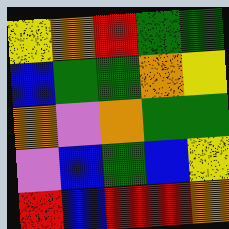[["yellow", "orange", "red", "green", "green"], ["blue", "green", "green", "orange", "yellow"], ["orange", "violet", "orange", "green", "green"], ["violet", "blue", "green", "blue", "yellow"], ["red", "blue", "red", "red", "orange"]]